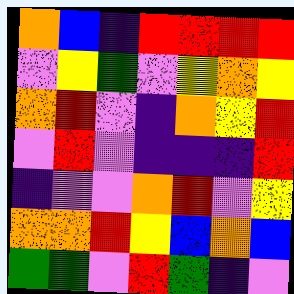[["orange", "blue", "indigo", "red", "red", "red", "red"], ["violet", "yellow", "green", "violet", "yellow", "orange", "yellow"], ["orange", "red", "violet", "indigo", "orange", "yellow", "red"], ["violet", "red", "violet", "indigo", "indigo", "indigo", "red"], ["indigo", "violet", "violet", "orange", "red", "violet", "yellow"], ["orange", "orange", "red", "yellow", "blue", "orange", "blue"], ["green", "green", "violet", "red", "green", "indigo", "violet"]]